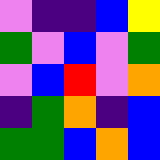[["violet", "indigo", "indigo", "blue", "yellow"], ["green", "violet", "blue", "violet", "green"], ["violet", "blue", "red", "violet", "orange"], ["indigo", "green", "orange", "indigo", "blue"], ["green", "green", "blue", "orange", "blue"]]